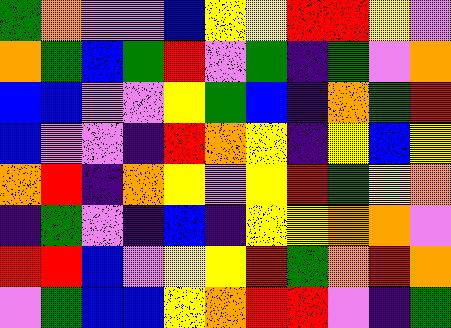[["green", "orange", "violet", "violet", "blue", "yellow", "yellow", "red", "red", "yellow", "violet"], ["orange", "green", "blue", "green", "red", "violet", "green", "indigo", "green", "violet", "orange"], ["blue", "blue", "violet", "violet", "yellow", "green", "blue", "indigo", "orange", "green", "red"], ["blue", "violet", "violet", "indigo", "red", "orange", "yellow", "indigo", "yellow", "blue", "yellow"], ["orange", "red", "indigo", "orange", "yellow", "violet", "yellow", "red", "green", "yellow", "orange"], ["indigo", "green", "violet", "indigo", "blue", "indigo", "yellow", "yellow", "orange", "orange", "violet"], ["red", "red", "blue", "violet", "yellow", "yellow", "red", "green", "orange", "red", "orange"], ["violet", "green", "blue", "blue", "yellow", "orange", "red", "red", "violet", "indigo", "green"]]